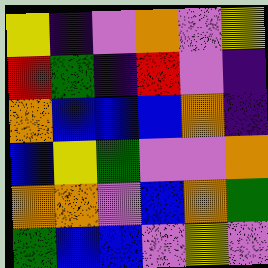[["yellow", "indigo", "violet", "orange", "violet", "yellow"], ["red", "green", "indigo", "red", "violet", "indigo"], ["orange", "blue", "blue", "blue", "orange", "indigo"], ["blue", "yellow", "green", "violet", "violet", "orange"], ["orange", "orange", "violet", "blue", "orange", "green"], ["green", "blue", "blue", "violet", "yellow", "violet"]]